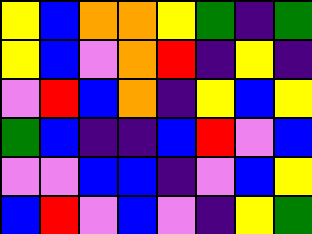[["yellow", "blue", "orange", "orange", "yellow", "green", "indigo", "green"], ["yellow", "blue", "violet", "orange", "red", "indigo", "yellow", "indigo"], ["violet", "red", "blue", "orange", "indigo", "yellow", "blue", "yellow"], ["green", "blue", "indigo", "indigo", "blue", "red", "violet", "blue"], ["violet", "violet", "blue", "blue", "indigo", "violet", "blue", "yellow"], ["blue", "red", "violet", "blue", "violet", "indigo", "yellow", "green"]]